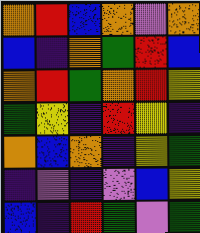[["orange", "red", "blue", "orange", "violet", "orange"], ["blue", "indigo", "orange", "green", "red", "blue"], ["orange", "red", "green", "orange", "red", "yellow"], ["green", "yellow", "indigo", "red", "yellow", "indigo"], ["orange", "blue", "orange", "indigo", "yellow", "green"], ["indigo", "violet", "indigo", "violet", "blue", "yellow"], ["blue", "indigo", "red", "green", "violet", "green"]]